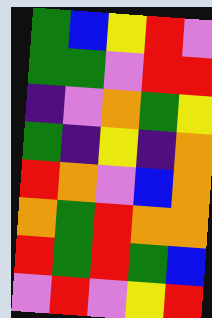[["green", "blue", "yellow", "red", "violet"], ["green", "green", "violet", "red", "red"], ["indigo", "violet", "orange", "green", "yellow"], ["green", "indigo", "yellow", "indigo", "orange"], ["red", "orange", "violet", "blue", "orange"], ["orange", "green", "red", "orange", "orange"], ["red", "green", "red", "green", "blue"], ["violet", "red", "violet", "yellow", "red"]]